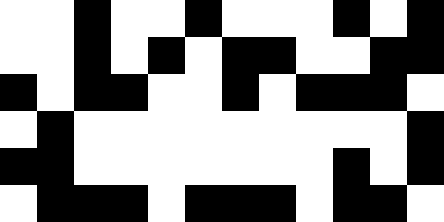[["white", "white", "black", "white", "white", "black", "white", "white", "white", "black", "white", "black"], ["white", "white", "black", "white", "black", "white", "black", "black", "white", "white", "black", "black"], ["black", "white", "black", "black", "white", "white", "black", "white", "black", "black", "black", "white"], ["white", "black", "white", "white", "white", "white", "white", "white", "white", "white", "white", "black"], ["black", "black", "white", "white", "white", "white", "white", "white", "white", "black", "white", "black"], ["white", "black", "black", "black", "white", "black", "black", "black", "white", "black", "black", "white"]]